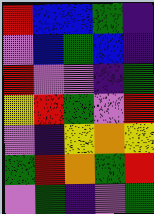[["red", "blue", "blue", "green", "indigo"], ["violet", "blue", "green", "blue", "indigo"], ["red", "violet", "violet", "indigo", "green"], ["yellow", "red", "green", "violet", "red"], ["violet", "indigo", "yellow", "orange", "yellow"], ["green", "red", "orange", "green", "red"], ["violet", "green", "indigo", "violet", "green"]]